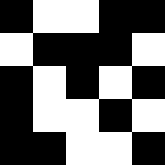[["black", "white", "white", "black", "black"], ["white", "black", "black", "black", "white"], ["black", "white", "black", "white", "black"], ["black", "white", "white", "black", "white"], ["black", "black", "white", "white", "black"]]